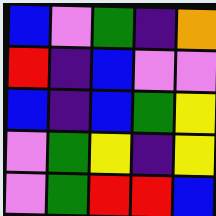[["blue", "violet", "green", "indigo", "orange"], ["red", "indigo", "blue", "violet", "violet"], ["blue", "indigo", "blue", "green", "yellow"], ["violet", "green", "yellow", "indigo", "yellow"], ["violet", "green", "red", "red", "blue"]]